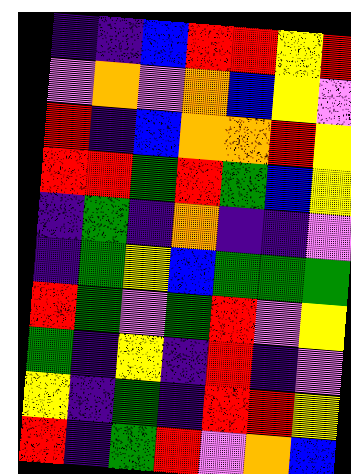[["indigo", "indigo", "blue", "red", "red", "yellow", "red"], ["violet", "orange", "violet", "orange", "blue", "yellow", "violet"], ["red", "indigo", "blue", "orange", "orange", "red", "yellow"], ["red", "red", "green", "red", "green", "blue", "yellow"], ["indigo", "green", "indigo", "orange", "indigo", "indigo", "violet"], ["indigo", "green", "yellow", "blue", "green", "green", "green"], ["red", "green", "violet", "green", "red", "violet", "yellow"], ["green", "indigo", "yellow", "indigo", "red", "indigo", "violet"], ["yellow", "indigo", "green", "indigo", "red", "red", "yellow"], ["red", "indigo", "green", "red", "violet", "orange", "blue"]]